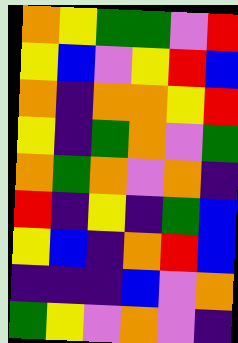[["orange", "yellow", "green", "green", "violet", "red"], ["yellow", "blue", "violet", "yellow", "red", "blue"], ["orange", "indigo", "orange", "orange", "yellow", "red"], ["yellow", "indigo", "green", "orange", "violet", "green"], ["orange", "green", "orange", "violet", "orange", "indigo"], ["red", "indigo", "yellow", "indigo", "green", "blue"], ["yellow", "blue", "indigo", "orange", "red", "blue"], ["indigo", "indigo", "indigo", "blue", "violet", "orange"], ["green", "yellow", "violet", "orange", "violet", "indigo"]]